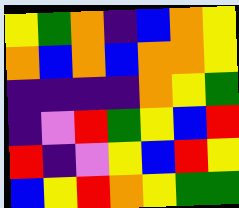[["yellow", "green", "orange", "indigo", "blue", "orange", "yellow"], ["orange", "blue", "orange", "blue", "orange", "orange", "yellow"], ["indigo", "indigo", "indigo", "indigo", "orange", "yellow", "green"], ["indigo", "violet", "red", "green", "yellow", "blue", "red"], ["red", "indigo", "violet", "yellow", "blue", "red", "yellow"], ["blue", "yellow", "red", "orange", "yellow", "green", "green"]]